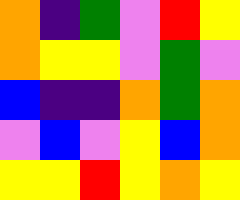[["orange", "indigo", "green", "violet", "red", "yellow"], ["orange", "yellow", "yellow", "violet", "green", "violet"], ["blue", "indigo", "indigo", "orange", "green", "orange"], ["violet", "blue", "violet", "yellow", "blue", "orange"], ["yellow", "yellow", "red", "yellow", "orange", "yellow"]]